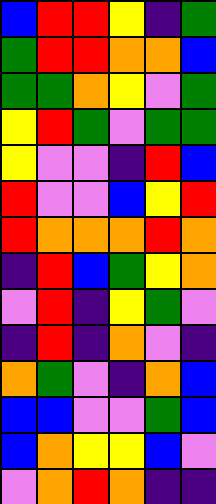[["blue", "red", "red", "yellow", "indigo", "green"], ["green", "red", "red", "orange", "orange", "blue"], ["green", "green", "orange", "yellow", "violet", "green"], ["yellow", "red", "green", "violet", "green", "green"], ["yellow", "violet", "violet", "indigo", "red", "blue"], ["red", "violet", "violet", "blue", "yellow", "red"], ["red", "orange", "orange", "orange", "red", "orange"], ["indigo", "red", "blue", "green", "yellow", "orange"], ["violet", "red", "indigo", "yellow", "green", "violet"], ["indigo", "red", "indigo", "orange", "violet", "indigo"], ["orange", "green", "violet", "indigo", "orange", "blue"], ["blue", "blue", "violet", "violet", "green", "blue"], ["blue", "orange", "yellow", "yellow", "blue", "violet"], ["violet", "orange", "red", "orange", "indigo", "indigo"]]